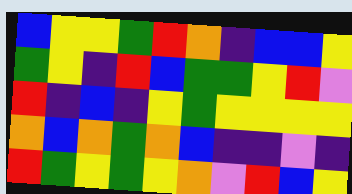[["blue", "yellow", "yellow", "green", "red", "orange", "indigo", "blue", "blue", "yellow"], ["green", "yellow", "indigo", "red", "blue", "green", "green", "yellow", "red", "violet"], ["red", "indigo", "blue", "indigo", "yellow", "green", "yellow", "yellow", "yellow", "yellow"], ["orange", "blue", "orange", "green", "orange", "blue", "indigo", "indigo", "violet", "indigo"], ["red", "green", "yellow", "green", "yellow", "orange", "violet", "red", "blue", "yellow"]]